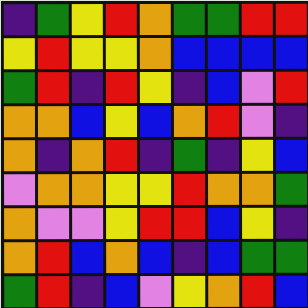[["indigo", "green", "yellow", "red", "orange", "green", "green", "red", "red"], ["yellow", "red", "yellow", "yellow", "orange", "blue", "blue", "blue", "blue"], ["green", "red", "indigo", "red", "yellow", "indigo", "blue", "violet", "red"], ["orange", "orange", "blue", "yellow", "blue", "orange", "red", "violet", "indigo"], ["orange", "indigo", "orange", "red", "indigo", "green", "indigo", "yellow", "blue"], ["violet", "orange", "orange", "yellow", "yellow", "red", "orange", "orange", "green"], ["orange", "violet", "violet", "yellow", "red", "red", "blue", "yellow", "indigo"], ["orange", "red", "blue", "orange", "blue", "indigo", "blue", "green", "green"], ["green", "red", "indigo", "blue", "violet", "yellow", "orange", "red", "blue"]]